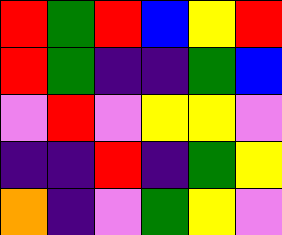[["red", "green", "red", "blue", "yellow", "red"], ["red", "green", "indigo", "indigo", "green", "blue"], ["violet", "red", "violet", "yellow", "yellow", "violet"], ["indigo", "indigo", "red", "indigo", "green", "yellow"], ["orange", "indigo", "violet", "green", "yellow", "violet"]]